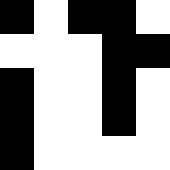[["black", "white", "black", "black", "white"], ["white", "white", "white", "black", "black"], ["black", "white", "white", "black", "white"], ["black", "white", "white", "black", "white"], ["black", "white", "white", "white", "white"]]